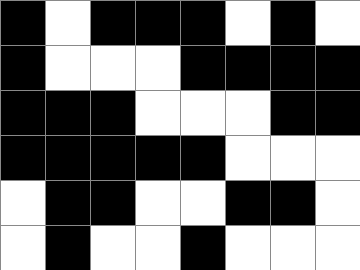[["black", "white", "black", "black", "black", "white", "black", "white"], ["black", "white", "white", "white", "black", "black", "black", "black"], ["black", "black", "black", "white", "white", "white", "black", "black"], ["black", "black", "black", "black", "black", "white", "white", "white"], ["white", "black", "black", "white", "white", "black", "black", "white"], ["white", "black", "white", "white", "black", "white", "white", "white"]]